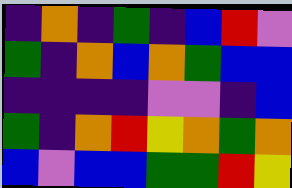[["indigo", "orange", "indigo", "green", "indigo", "blue", "red", "violet"], ["green", "indigo", "orange", "blue", "orange", "green", "blue", "blue"], ["indigo", "indigo", "indigo", "indigo", "violet", "violet", "indigo", "blue"], ["green", "indigo", "orange", "red", "yellow", "orange", "green", "orange"], ["blue", "violet", "blue", "blue", "green", "green", "red", "yellow"]]